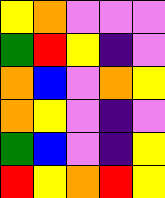[["yellow", "orange", "violet", "violet", "violet"], ["green", "red", "yellow", "indigo", "violet"], ["orange", "blue", "violet", "orange", "yellow"], ["orange", "yellow", "violet", "indigo", "violet"], ["green", "blue", "violet", "indigo", "yellow"], ["red", "yellow", "orange", "red", "yellow"]]